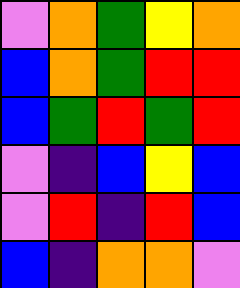[["violet", "orange", "green", "yellow", "orange"], ["blue", "orange", "green", "red", "red"], ["blue", "green", "red", "green", "red"], ["violet", "indigo", "blue", "yellow", "blue"], ["violet", "red", "indigo", "red", "blue"], ["blue", "indigo", "orange", "orange", "violet"]]